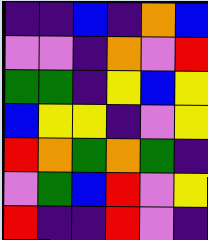[["indigo", "indigo", "blue", "indigo", "orange", "blue"], ["violet", "violet", "indigo", "orange", "violet", "red"], ["green", "green", "indigo", "yellow", "blue", "yellow"], ["blue", "yellow", "yellow", "indigo", "violet", "yellow"], ["red", "orange", "green", "orange", "green", "indigo"], ["violet", "green", "blue", "red", "violet", "yellow"], ["red", "indigo", "indigo", "red", "violet", "indigo"]]